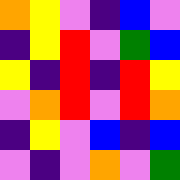[["orange", "yellow", "violet", "indigo", "blue", "violet"], ["indigo", "yellow", "red", "violet", "green", "blue"], ["yellow", "indigo", "red", "indigo", "red", "yellow"], ["violet", "orange", "red", "violet", "red", "orange"], ["indigo", "yellow", "violet", "blue", "indigo", "blue"], ["violet", "indigo", "violet", "orange", "violet", "green"]]